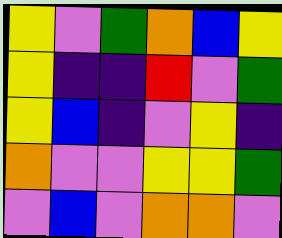[["yellow", "violet", "green", "orange", "blue", "yellow"], ["yellow", "indigo", "indigo", "red", "violet", "green"], ["yellow", "blue", "indigo", "violet", "yellow", "indigo"], ["orange", "violet", "violet", "yellow", "yellow", "green"], ["violet", "blue", "violet", "orange", "orange", "violet"]]